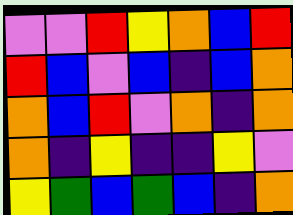[["violet", "violet", "red", "yellow", "orange", "blue", "red"], ["red", "blue", "violet", "blue", "indigo", "blue", "orange"], ["orange", "blue", "red", "violet", "orange", "indigo", "orange"], ["orange", "indigo", "yellow", "indigo", "indigo", "yellow", "violet"], ["yellow", "green", "blue", "green", "blue", "indigo", "orange"]]